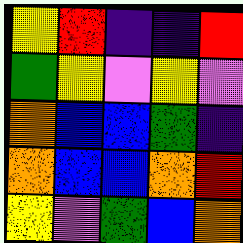[["yellow", "red", "indigo", "indigo", "red"], ["green", "yellow", "violet", "yellow", "violet"], ["orange", "blue", "blue", "green", "indigo"], ["orange", "blue", "blue", "orange", "red"], ["yellow", "violet", "green", "blue", "orange"]]